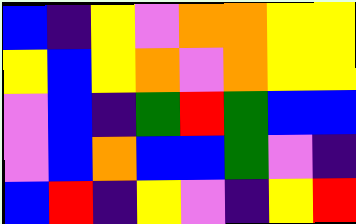[["blue", "indigo", "yellow", "violet", "orange", "orange", "yellow", "yellow"], ["yellow", "blue", "yellow", "orange", "violet", "orange", "yellow", "yellow"], ["violet", "blue", "indigo", "green", "red", "green", "blue", "blue"], ["violet", "blue", "orange", "blue", "blue", "green", "violet", "indigo"], ["blue", "red", "indigo", "yellow", "violet", "indigo", "yellow", "red"]]